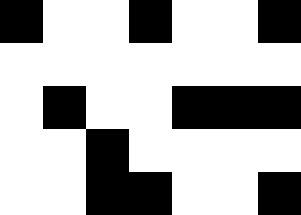[["black", "white", "white", "black", "white", "white", "black"], ["white", "white", "white", "white", "white", "white", "white"], ["white", "black", "white", "white", "black", "black", "black"], ["white", "white", "black", "white", "white", "white", "white"], ["white", "white", "black", "black", "white", "white", "black"]]